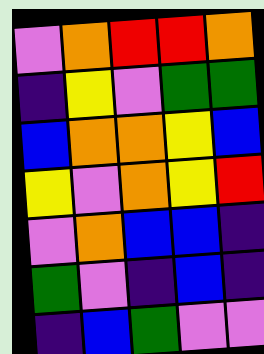[["violet", "orange", "red", "red", "orange"], ["indigo", "yellow", "violet", "green", "green"], ["blue", "orange", "orange", "yellow", "blue"], ["yellow", "violet", "orange", "yellow", "red"], ["violet", "orange", "blue", "blue", "indigo"], ["green", "violet", "indigo", "blue", "indigo"], ["indigo", "blue", "green", "violet", "violet"]]